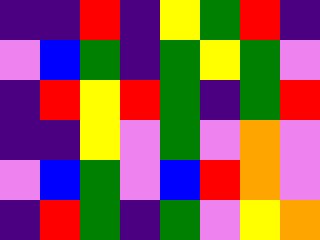[["indigo", "indigo", "red", "indigo", "yellow", "green", "red", "indigo"], ["violet", "blue", "green", "indigo", "green", "yellow", "green", "violet"], ["indigo", "red", "yellow", "red", "green", "indigo", "green", "red"], ["indigo", "indigo", "yellow", "violet", "green", "violet", "orange", "violet"], ["violet", "blue", "green", "violet", "blue", "red", "orange", "violet"], ["indigo", "red", "green", "indigo", "green", "violet", "yellow", "orange"]]